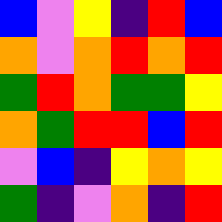[["blue", "violet", "yellow", "indigo", "red", "blue"], ["orange", "violet", "orange", "red", "orange", "red"], ["green", "red", "orange", "green", "green", "yellow"], ["orange", "green", "red", "red", "blue", "red"], ["violet", "blue", "indigo", "yellow", "orange", "yellow"], ["green", "indigo", "violet", "orange", "indigo", "red"]]